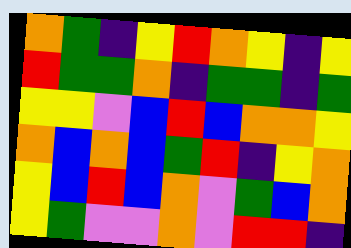[["orange", "green", "indigo", "yellow", "red", "orange", "yellow", "indigo", "yellow"], ["red", "green", "green", "orange", "indigo", "green", "green", "indigo", "green"], ["yellow", "yellow", "violet", "blue", "red", "blue", "orange", "orange", "yellow"], ["orange", "blue", "orange", "blue", "green", "red", "indigo", "yellow", "orange"], ["yellow", "blue", "red", "blue", "orange", "violet", "green", "blue", "orange"], ["yellow", "green", "violet", "violet", "orange", "violet", "red", "red", "indigo"]]